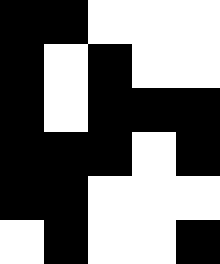[["black", "black", "white", "white", "white"], ["black", "white", "black", "white", "white"], ["black", "white", "black", "black", "black"], ["black", "black", "black", "white", "black"], ["black", "black", "white", "white", "white"], ["white", "black", "white", "white", "black"]]